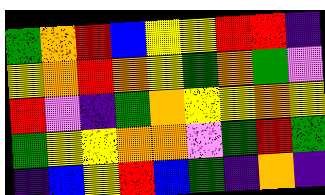[["green", "orange", "red", "blue", "yellow", "yellow", "red", "red", "indigo"], ["yellow", "orange", "red", "orange", "yellow", "green", "orange", "green", "violet"], ["red", "violet", "indigo", "green", "orange", "yellow", "yellow", "orange", "yellow"], ["green", "yellow", "yellow", "orange", "orange", "violet", "green", "red", "green"], ["indigo", "blue", "yellow", "red", "blue", "green", "indigo", "orange", "indigo"]]